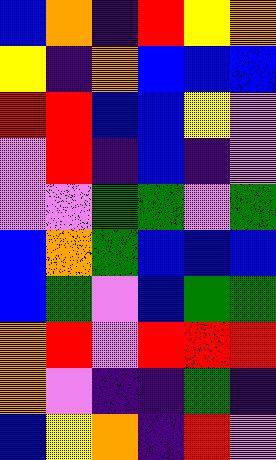[["blue", "orange", "indigo", "red", "yellow", "orange"], ["yellow", "indigo", "orange", "blue", "blue", "blue"], ["red", "red", "blue", "blue", "yellow", "violet"], ["violet", "red", "indigo", "blue", "indigo", "violet"], ["violet", "violet", "green", "green", "violet", "green"], ["blue", "orange", "green", "blue", "blue", "blue"], ["blue", "green", "violet", "blue", "green", "green"], ["orange", "red", "violet", "red", "red", "red"], ["orange", "violet", "indigo", "indigo", "green", "indigo"], ["blue", "yellow", "orange", "indigo", "red", "violet"]]